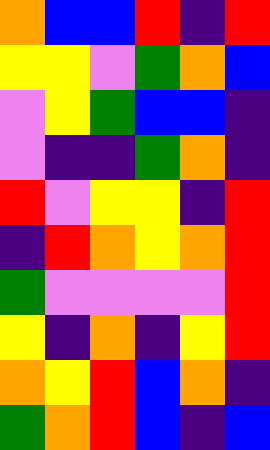[["orange", "blue", "blue", "red", "indigo", "red"], ["yellow", "yellow", "violet", "green", "orange", "blue"], ["violet", "yellow", "green", "blue", "blue", "indigo"], ["violet", "indigo", "indigo", "green", "orange", "indigo"], ["red", "violet", "yellow", "yellow", "indigo", "red"], ["indigo", "red", "orange", "yellow", "orange", "red"], ["green", "violet", "violet", "violet", "violet", "red"], ["yellow", "indigo", "orange", "indigo", "yellow", "red"], ["orange", "yellow", "red", "blue", "orange", "indigo"], ["green", "orange", "red", "blue", "indigo", "blue"]]